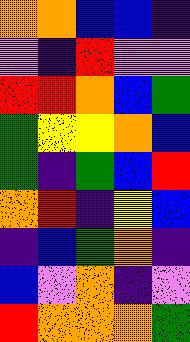[["orange", "orange", "blue", "blue", "indigo"], ["violet", "indigo", "red", "violet", "violet"], ["red", "red", "orange", "blue", "green"], ["green", "yellow", "yellow", "orange", "blue"], ["green", "indigo", "green", "blue", "red"], ["orange", "red", "indigo", "yellow", "blue"], ["indigo", "blue", "green", "orange", "indigo"], ["blue", "violet", "orange", "indigo", "violet"], ["red", "orange", "orange", "orange", "green"]]